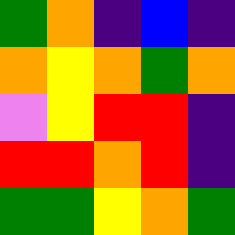[["green", "orange", "indigo", "blue", "indigo"], ["orange", "yellow", "orange", "green", "orange"], ["violet", "yellow", "red", "red", "indigo"], ["red", "red", "orange", "red", "indigo"], ["green", "green", "yellow", "orange", "green"]]